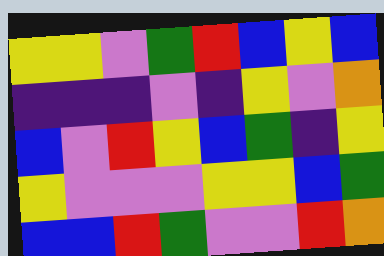[["yellow", "yellow", "violet", "green", "red", "blue", "yellow", "blue"], ["indigo", "indigo", "indigo", "violet", "indigo", "yellow", "violet", "orange"], ["blue", "violet", "red", "yellow", "blue", "green", "indigo", "yellow"], ["yellow", "violet", "violet", "violet", "yellow", "yellow", "blue", "green"], ["blue", "blue", "red", "green", "violet", "violet", "red", "orange"]]